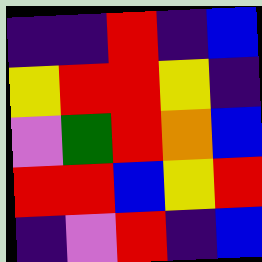[["indigo", "indigo", "red", "indigo", "blue"], ["yellow", "red", "red", "yellow", "indigo"], ["violet", "green", "red", "orange", "blue"], ["red", "red", "blue", "yellow", "red"], ["indigo", "violet", "red", "indigo", "blue"]]